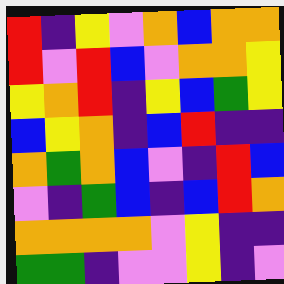[["red", "indigo", "yellow", "violet", "orange", "blue", "orange", "orange"], ["red", "violet", "red", "blue", "violet", "orange", "orange", "yellow"], ["yellow", "orange", "red", "indigo", "yellow", "blue", "green", "yellow"], ["blue", "yellow", "orange", "indigo", "blue", "red", "indigo", "indigo"], ["orange", "green", "orange", "blue", "violet", "indigo", "red", "blue"], ["violet", "indigo", "green", "blue", "indigo", "blue", "red", "orange"], ["orange", "orange", "orange", "orange", "violet", "yellow", "indigo", "indigo"], ["green", "green", "indigo", "violet", "violet", "yellow", "indigo", "violet"]]